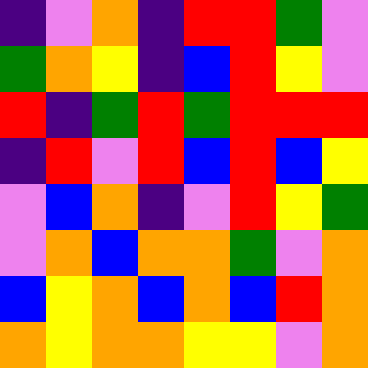[["indigo", "violet", "orange", "indigo", "red", "red", "green", "violet"], ["green", "orange", "yellow", "indigo", "blue", "red", "yellow", "violet"], ["red", "indigo", "green", "red", "green", "red", "red", "red"], ["indigo", "red", "violet", "red", "blue", "red", "blue", "yellow"], ["violet", "blue", "orange", "indigo", "violet", "red", "yellow", "green"], ["violet", "orange", "blue", "orange", "orange", "green", "violet", "orange"], ["blue", "yellow", "orange", "blue", "orange", "blue", "red", "orange"], ["orange", "yellow", "orange", "orange", "yellow", "yellow", "violet", "orange"]]